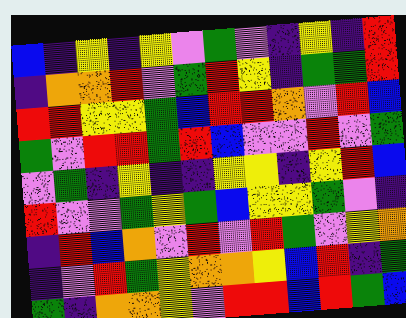[["blue", "indigo", "yellow", "indigo", "yellow", "violet", "green", "violet", "indigo", "yellow", "indigo", "red"], ["indigo", "orange", "orange", "red", "violet", "green", "red", "yellow", "indigo", "green", "green", "red"], ["red", "red", "yellow", "yellow", "green", "blue", "red", "red", "orange", "violet", "red", "blue"], ["green", "violet", "red", "red", "green", "red", "blue", "violet", "violet", "red", "violet", "green"], ["violet", "green", "indigo", "yellow", "indigo", "indigo", "yellow", "yellow", "indigo", "yellow", "red", "blue"], ["red", "violet", "violet", "green", "yellow", "green", "blue", "yellow", "yellow", "green", "violet", "indigo"], ["indigo", "red", "blue", "orange", "violet", "red", "violet", "red", "green", "violet", "yellow", "orange"], ["indigo", "violet", "red", "green", "yellow", "orange", "orange", "yellow", "blue", "red", "indigo", "green"], ["green", "indigo", "orange", "orange", "yellow", "violet", "red", "red", "blue", "red", "green", "blue"]]